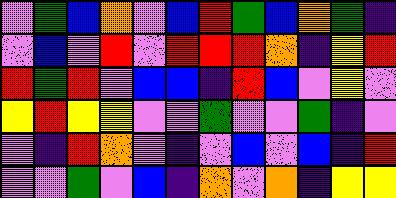[["violet", "green", "blue", "orange", "violet", "blue", "red", "green", "blue", "orange", "green", "indigo"], ["violet", "blue", "violet", "red", "violet", "red", "red", "red", "orange", "indigo", "yellow", "red"], ["red", "green", "red", "violet", "blue", "blue", "indigo", "red", "blue", "violet", "yellow", "violet"], ["yellow", "red", "yellow", "yellow", "violet", "violet", "green", "violet", "violet", "green", "indigo", "violet"], ["violet", "indigo", "red", "orange", "violet", "indigo", "violet", "blue", "violet", "blue", "indigo", "red"], ["violet", "violet", "green", "violet", "blue", "indigo", "orange", "violet", "orange", "indigo", "yellow", "yellow"]]